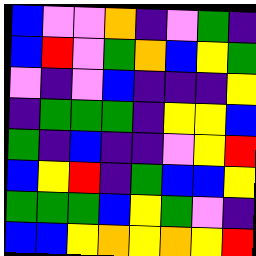[["blue", "violet", "violet", "orange", "indigo", "violet", "green", "indigo"], ["blue", "red", "violet", "green", "orange", "blue", "yellow", "green"], ["violet", "indigo", "violet", "blue", "indigo", "indigo", "indigo", "yellow"], ["indigo", "green", "green", "green", "indigo", "yellow", "yellow", "blue"], ["green", "indigo", "blue", "indigo", "indigo", "violet", "yellow", "red"], ["blue", "yellow", "red", "indigo", "green", "blue", "blue", "yellow"], ["green", "green", "green", "blue", "yellow", "green", "violet", "indigo"], ["blue", "blue", "yellow", "orange", "yellow", "orange", "yellow", "red"]]